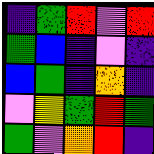[["indigo", "green", "red", "violet", "red"], ["green", "blue", "indigo", "violet", "indigo"], ["blue", "green", "indigo", "orange", "indigo"], ["violet", "yellow", "green", "red", "green"], ["green", "violet", "orange", "red", "indigo"]]